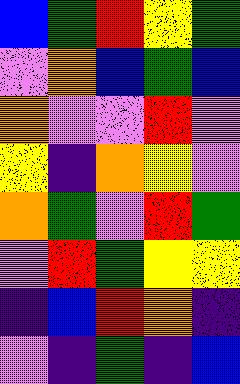[["blue", "green", "red", "yellow", "green"], ["violet", "orange", "blue", "green", "blue"], ["orange", "violet", "violet", "red", "violet"], ["yellow", "indigo", "orange", "yellow", "violet"], ["orange", "green", "violet", "red", "green"], ["violet", "red", "green", "yellow", "yellow"], ["indigo", "blue", "red", "orange", "indigo"], ["violet", "indigo", "green", "indigo", "blue"]]